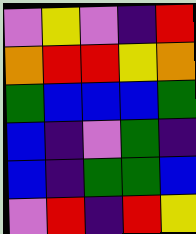[["violet", "yellow", "violet", "indigo", "red"], ["orange", "red", "red", "yellow", "orange"], ["green", "blue", "blue", "blue", "green"], ["blue", "indigo", "violet", "green", "indigo"], ["blue", "indigo", "green", "green", "blue"], ["violet", "red", "indigo", "red", "yellow"]]